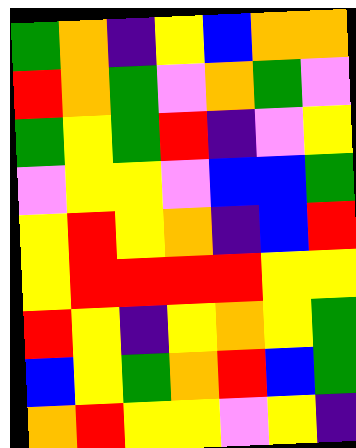[["green", "orange", "indigo", "yellow", "blue", "orange", "orange"], ["red", "orange", "green", "violet", "orange", "green", "violet"], ["green", "yellow", "green", "red", "indigo", "violet", "yellow"], ["violet", "yellow", "yellow", "violet", "blue", "blue", "green"], ["yellow", "red", "yellow", "orange", "indigo", "blue", "red"], ["yellow", "red", "red", "red", "red", "yellow", "yellow"], ["red", "yellow", "indigo", "yellow", "orange", "yellow", "green"], ["blue", "yellow", "green", "orange", "red", "blue", "green"], ["orange", "red", "yellow", "yellow", "violet", "yellow", "indigo"]]